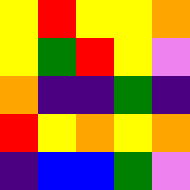[["yellow", "red", "yellow", "yellow", "orange"], ["yellow", "green", "red", "yellow", "violet"], ["orange", "indigo", "indigo", "green", "indigo"], ["red", "yellow", "orange", "yellow", "orange"], ["indigo", "blue", "blue", "green", "violet"]]